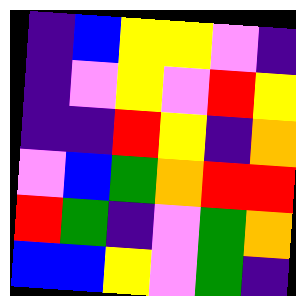[["indigo", "blue", "yellow", "yellow", "violet", "indigo"], ["indigo", "violet", "yellow", "violet", "red", "yellow"], ["indigo", "indigo", "red", "yellow", "indigo", "orange"], ["violet", "blue", "green", "orange", "red", "red"], ["red", "green", "indigo", "violet", "green", "orange"], ["blue", "blue", "yellow", "violet", "green", "indigo"]]